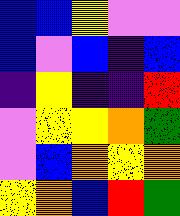[["blue", "blue", "yellow", "violet", "violet"], ["blue", "violet", "blue", "indigo", "blue"], ["indigo", "yellow", "indigo", "indigo", "red"], ["violet", "yellow", "yellow", "orange", "green"], ["violet", "blue", "orange", "yellow", "orange"], ["yellow", "orange", "blue", "red", "green"]]